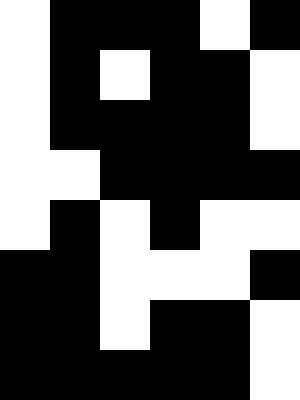[["white", "black", "black", "black", "white", "black"], ["white", "black", "white", "black", "black", "white"], ["white", "black", "black", "black", "black", "white"], ["white", "white", "black", "black", "black", "black"], ["white", "black", "white", "black", "white", "white"], ["black", "black", "white", "white", "white", "black"], ["black", "black", "white", "black", "black", "white"], ["black", "black", "black", "black", "black", "white"]]